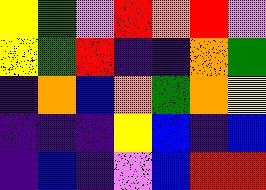[["yellow", "green", "violet", "red", "orange", "red", "violet"], ["yellow", "green", "red", "indigo", "indigo", "orange", "green"], ["indigo", "orange", "blue", "orange", "green", "orange", "yellow"], ["indigo", "indigo", "indigo", "yellow", "blue", "indigo", "blue"], ["indigo", "blue", "indigo", "violet", "blue", "red", "red"]]